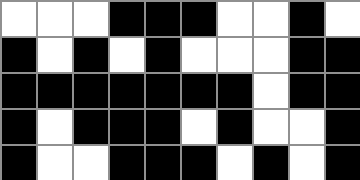[["white", "white", "white", "black", "black", "black", "white", "white", "black", "white"], ["black", "white", "black", "white", "black", "white", "white", "white", "black", "black"], ["black", "black", "black", "black", "black", "black", "black", "white", "black", "black"], ["black", "white", "black", "black", "black", "white", "black", "white", "white", "black"], ["black", "white", "white", "black", "black", "black", "white", "black", "white", "black"]]